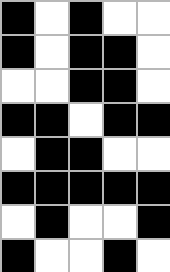[["black", "white", "black", "white", "white"], ["black", "white", "black", "black", "white"], ["white", "white", "black", "black", "white"], ["black", "black", "white", "black", "black"], ["white", "black", "black", "white", "white"], ["black", "black", "black", "black", "black"], ["white", "black", "white", "white", "black"], ["black", "white", "white", "black", "white"]]